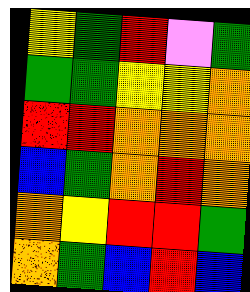[["yellow", "green", "red", "violet", "green"], ["green", "green", "yellow", "yellow", "orange"], ["red", "red", "orange", "orange", "orange"], ["blue", "green", "orange", "red", "orange"], ["orange", "yellow", "red", "red", "green"], ["orange", "green", "blue", "red", "blue"]]